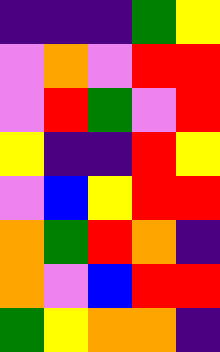[["indigo", "indigo", "indigo", "green", "yellow"], ["violet", "orange", "violet", "red", "red"], ["violet", "red", "green", "violet", "red"], ["yellow", "indigo", "indigo", "red", "yellow"], ["violet", "blue", "yellow", "red", "red"], ["orange", "green", "red", "orange", "indigo"], ["orange", "violet", "blue", "red", "red"], ["green", "yellow", "orange", "orange", "indigo"]]